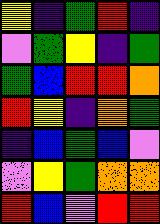[["yellow", "indigo", "green", "red", "indigo"], ["violet", "green", "yellow", "indigo", "green"], ["green", "blue", "red", "red", "orange"], ["red", "yellow", "indigo", "orange", "green"], ["indigo", "blue", "green", "blue", "violet"], ["violet", "yellow", "green", "orange", "orange"], ["red", "blue", "violet", "red", "red"]]